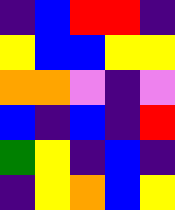[["indigo", "blue", "red", "red", "indigo"], ["yellow", "blue", "blue", "yellow", "yellow"], ["orange", "orange", "violet", "indigo", "violet"], ["blue", "indigo", "blue", "indigo", "red"], ["green", "yellow", "indigo", "blue", "indigo"], ["indigo", "yellow", "orange", "blue", "yellow"]]